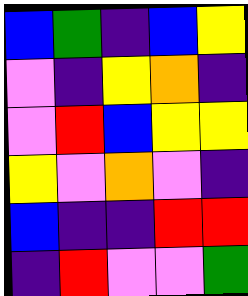[["blue", "green", "indigo", "blue", "yellow"], ["violet", "indigo", "yellow", "orange", "indigo"], ["violet", "red", "blue", "yellow", "yellow"], ["yellow", "violet", "orange", "violet", "indigo"], ["blue", "indigo", "indigo", "red", "red"], ["indigo", "red", "violet", "violet", "green"]]